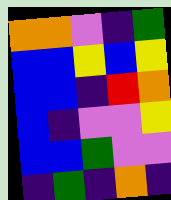[["orange", "orange", "violet", "indigo", "green"], ["blue", "blue", "yellow", "blue", "yellow"], ["blue", "blue", "indigo", "red", "orange"], ["blue", "indigo", "violet", "violet", "yellow"], ["blue", "blue", "green", "violet", "violet"], ["indigo", "green", "indigo", "orange", "indigo"]]